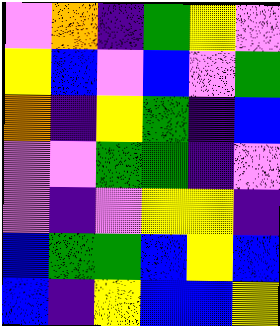[["violet", "orange", "indigo", "green", "yellow", "violet"], ["yellow", "blue", "violet", "blue", "violet", "green"], ["orange", "indigo", "yellow", "green", "indigo", "blue"], ["violet", "violet", "green", "green", "indigo", "violet"], ["violet", "indigo", "violet", "yellow", "yellow", "indigo"], ["blue", "green", "green", "blue", "yellow", "blue"], ["blue", "indigo", "yellow", "blue", "blue", "yellow"]]